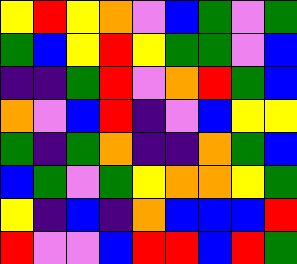[["yellow", "red", "yellow", "orange", "violet", "blue", "green", "violet", "green"], ["green", "blue", "yellow", "red", "yellow", "green", "green", "violet", "blue"], ["indigo", "indigo", "green", "red", "violet", "orange", "red", "green", "blue"], ["orange", "violet", "blue", "red", "indigo", "violet", "blue", "yellow", "yellow"], ["green", "indigo", "green", "orange", "indigo", "indigo", "orange", "green", "blue"], ["blue", "green", "violet", "green", "yellow", "orange", "orange", "yellow", "green"], ["yellow", "indigo", "blue", "indigo", "orange", "blue", "blue", "blue", "red"], ["red", "violet", "violet", "blue", "red", "red", "blue", "red", "green"]]